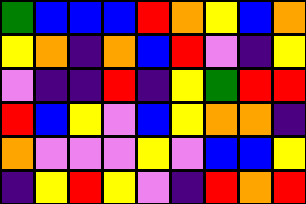[["green", "blue", "blue", "blue", "red", "orange", "yellow", "blue", "orange"], ["yellow", "orange", "indigo", "orange", "blue", "red", "violet", "indigo", "yellow"], ["violet", "indigo", "indigo", "red", "indigo", "yellow", "green", "red", "red"], ["red", "blue", "yellow", "violet", "blue", "yellow", "orange", "orange", "indigo"], ["orange", "violet", "violet", "violet", "yellow", "violet", "blue", "blue", "yellow"], ["indigo", "yellow", "red", "yellow", "violet", "indigo", "red", "orange", "red"]]